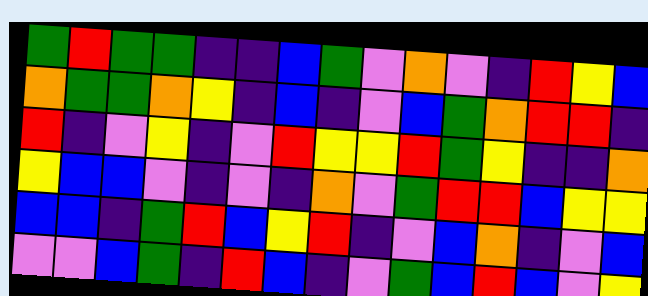[["green", "red", "green", "green", "indigo", "indigo", "blue", "green", "violet", "orange", "violet", "indigo", "red", "yellow", "blue"], ["orange", "green", "green", "orange", "yellow", "indigo", "blue", "indigo", "violet", "blue", "green", "orange", "red", "red", "indigo"], ["red", "indigo", "violet", "yellow", "indigo", "violet", "red", "yellow", "yellow", "red", "green", "yellow", "indigo", "indigo", "orange"], ["yellow", "blue", "blue", "violet", "indigo", "violet", "indigo", "orange", "violet", "green", "red", "red", "blue", "yellow", "yellow"], ["blue", "blue", "indigo", "green", "red", "blue", "yellow", "red", "indigo", "violet", "blue", "orange", "indigo", "violet", "blue"], ["violet", "violet", "blue", "green", "indigo", "red", "blue", "indigo", "violet", "green", "blue", "red", "blue", "violet", "yellow"]]